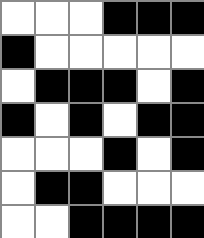[["white", "white", "white", "black", "black", "black"], ["black", "white", "white", "white", "white", "white"], ["white", "black", "black", "black", "white", "black"], ["black", "white", "black", "white", "black", "black"], ["white", "white", "white", "black", "white", "black"], ["white", "black", "black", "white", "white", "white"], ["white", "white", "black", "black", "black", "black"]]